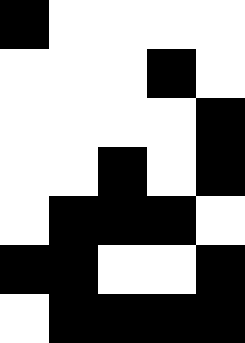[["black", "white", "white", "white", "white"], ["white", "white", "white", "black", "white"], ["white", "white", "white", "white", "black"], ["white", "white", "black", "white", "black"], ["white", "black", "black", "black", "white"], ["black", "black", "white", "white", "black"], ["white", "black", "black", "black", "black"]]